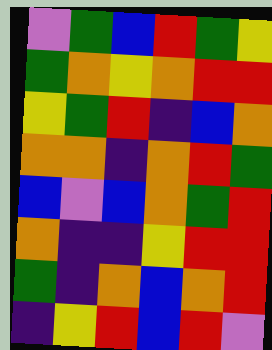[["violet", "green", "blue", "red", "green", "yellow"], ["green", "orange", "yellow", "orange", "red", "red"], ["yellow", "green", "red", "indigo", "blue", "orange"], ["orange", "orange", "indigo", "orange", "red", "green"], ["blue", "violet", "blue", "orange", "green", "red"], ["orange", "indigo", "indigo", "yellow", "red", "red"], ["green", "indigo", "orange", "blue", "orange", "red"], ["indigo", "yellow", "red", "blue", "red", "violet"]]